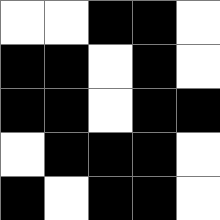[["white", "white", "black", "black", "white"], ["black", "black", "white", "black", "white"], ["black", "black", "white", "black", "black"], ["white", "black", "black", "black", "white"], ["black", "white", "black", "black", "white"]]